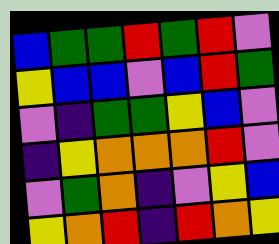[["blue", "green", "green", "red", "green", "red", "violet"], ["yellow", "blue", "blue", "violet", "blue", "red", "green"], ["violet", "indigo", "green", "green", "yellow", "blue", "violet"], ["indigo", "yellow", "orange", "orange", "orange", "red", "violet"], ["violet", "green", "orange", "indigo", "violet", "yellow", "blue"], ["yellow", "orange", "red", "indigo", "red", "orange", "yellow"]]